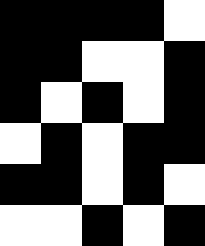[["black", "black", "black", "black", "white"], ["black", "black", "white", "white", "black"], ["black", "white", "black", "white", "black"], ["white", "black", "white", "black", "black"], ["black", "black", "white", "black", "white"], ["white", "white", "black", "white", "black"]]